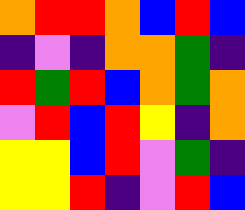[["orange", "red", "red", "orange", "blue", "red", "blue"], ["indigo", "violet", "indigo", "orange", "orange", "green", "indigo"], ["red", "green", "red", "blue", "orange", "green", "orange"], ["violet", "red", "blue", "red", "yellow", "indigo", "orange"], ["yellow", "yellow", "blue", "red", "violet", "green", "indigo"], ["yellow", "yellow", "red", "indigo", "violet", "red", "blue"]]